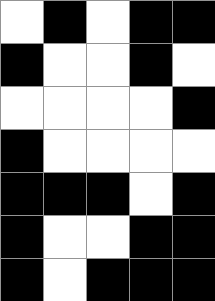[["white", "black", "white", "black", "black"], ["black", "white", "white", "black", "white"], ["white", "white", "white", "white", "black"], ["black", "white", "white", "white", "white"], ["black", "black", "black", "white", "black"], ["black", "white", "white", "black", "black"], ["black", "white", "black", "black", "black"]]